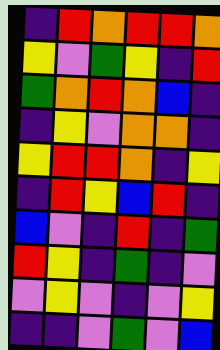[["indigo", "red", "orange", "red", "red", "orange"], ["yellow", "violet", "green", "yellow", "indigo", "red"], ["green", "orange", "red", "orange", "blue", "indigo"], ["indigo", "yellow", "violet", "orange", "orange", "indigo"], ["yellow", "red", "red", "orange", "indigo", "yellow"], ["indigo", "red", "yellow", "blue", "red", "indigo"], ["blue", "violet", "indigo", "red", "indigo", "green"], ["red", "yellow", "indigo", "green", "indigo", "violet"], ["violet", "yellow", "violet", "indigo", "violet", "yellow"], ["indigo", "indigo", "violet", "green", "violet", "blue"]]